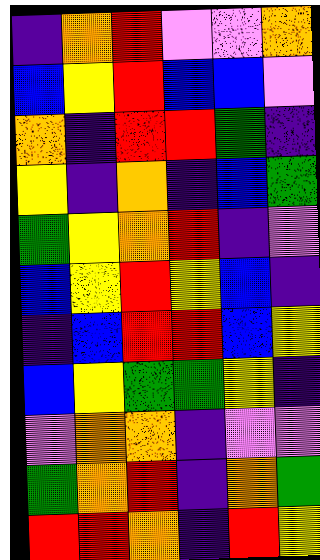[["indigo", "orange", "red", "violet", "violet", "orange"], ["blue", "yellow", "red", "blue", "blue", "violet"], ["orange", "indigo", "red", "red", "green", "indigo"], ["yellow", "indigo", "orange", "indigo", "blue", "green"], ["green", "yellow", "orange", "red", "indigo", "violet"], ["blue", "yellow", "red", "yellow", "blue", "indigo"], ["indigo", "blue", "red", "red", "blue", "yellow"], ["blue", "yellow", "green", "green", "yellow", "indigo"], ["violet", "orange", "orange", "indigo", "violet", "violet"], ["green", "orange", "red", "indigo", "orange", "green"], ["red", "red", "orange", "indigo", "red", "yellow"]]